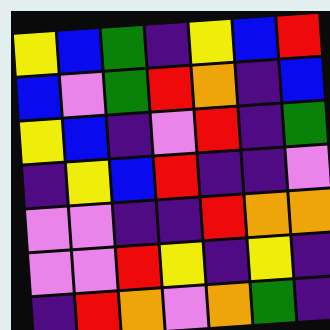[["yellow", "blue", "green", "indigo", "yellow", "blue", "red"], ["blue", "violet", "green", "red", "orange", "indigo", "blue"], ["yellow", "blue", "indigo", "violet", "red", "indigo", "green"], ["indigo", "yellow", "blue", "red", "indigo", "indigo", "violet"], ["violet", "violet", "indigo", "indigo", "red", "orange", "orange"], ["violet", "violet", "red", "yellow", "indigo", "yellow", "indigo"], ["indigo", "red", "orange", "violet", "orange", "green", "indigo"]]